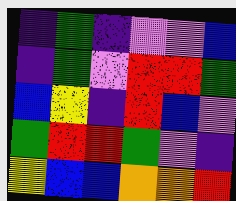[["indigo", "green", "indigo", "violet", "violet", "blue"], ["indigo", "green", "violet", "red", "red", "green"], ["blue", "yellow", "indigo", "red", "blue", "violet"], ["green", "red", "red", "green", "violet", "indigo"], ["yellow", "blue", "blue", "orange", "orange", "red"]]